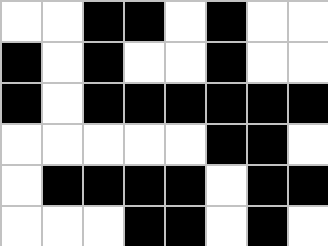[["white", "white", "black", "black", "white", "black", "white", "white"], ["black", "white", "black", "white", "white", "black", "white", "white"], ["black", "white", "black", "black", "black", "black", "black", "black"], ["white", "white", "white", "white", "white", "black", "black", "white"], ["white", "black", "black", "black", "black", "white", "black", "black"], ["white", "white", "white", "black", "black", "white", "black", "white"]]